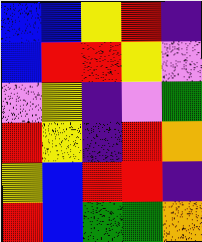[["blue", "blue", "yellow", "red", "indigo"], ["blue", "red", "red", "yellow", "violet"], ["violet", "yellow", "indigo", "violet", "green"], ["red", "yellow", "indigo", "red", "orange"], ["yellow", "blue", "red", "red", "indigo"], ["red", "blue", "green", "green", "orange"]]